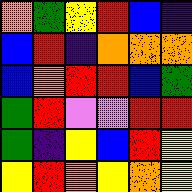[["orange", "green", "yellow", "red", "blue", "indigo"], ["blue", "red", "indigo", "orange", "orange", "orange"], ["blue", "orange", "red", "red", "blue", "green"], ["green", "red", "violet", "violet", "red", "red"], ["green", "indigo", "yellow", "blue", "red", "yellow"], ["yellow", "red", "orange", "yellow", "orange", "yellow"]]